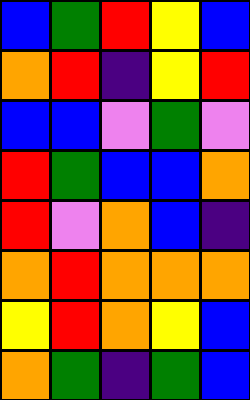[["blue", "green", "red", "yellow", "blue"], ["orange", "red", "indigo", "yellow", "red"], ["blue", "blue", "violet", "green", "violet"], ["red", "green", "blue", "blue", "orange"], ["red", "violet", "orange", "blue", "indigo"], ["orange", "red", "orange", "orange", "orange"], ["yellow", "red", "orange", "yellow", "blue"], ["orange", "green", "indigo", "green", "blue"]]